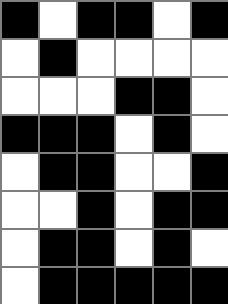[["black", "white", "black", "black", "white", "black"], ["white", "black", "white", "white", "white", "white"], ["white", "white", "white", "black", "black", "white"], ["black", "black", "black", "white", "black", "white"], ["white", "black", "black", "white", "white", "black"], ["white", "white", "black", "white", "black", "black"], ["white", "black", "black", "white", "black", "white"], ["white", "black", "black", "black", "black", "black"]]